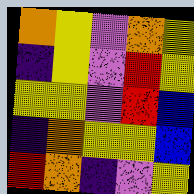[["orange", "yellow", "violet", "orange", "yellow"], ["indigo", "yellow", "violet", "red", "yellow"], ["yellow", "yellow", "violet", "red", "blue"], ["indigo", "orange", "yellow", "yellow", "blue"], ["red", "orange", "indigo", "violet", "yellow"]]